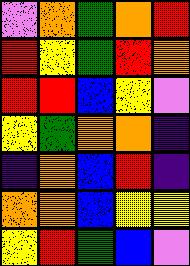[["violet", "orange", "green", "orange", "red"], ["red", "yellow", "green", "red", "orange"], ["red", "red", "blue", "yellow", "violet"], ["yellow", "green", "orange", "orange", "indigo"], ["indigo", "orange", "blue", "red", "indigo"], ["orange", "orange", "blue", "yellow", "yellow"], ["yellow", "red", "green", "blue", "violet"]]